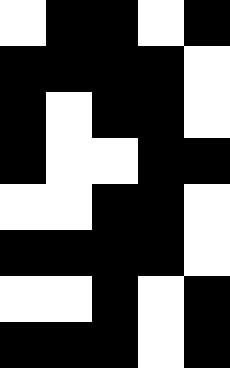[["white", "black", "black", "white", "black"], ["black", "black", "black", "black", "white"], ["black", "white", "black", "black", "white"], ["black", "white", "white", "black", "black"], ["white", "white", "black", "black", "white"], ["black", "black", "black", "black", "white"], ["white", "white", "black", "white", "black"], ["black", "black", "black", "white", "black"]]